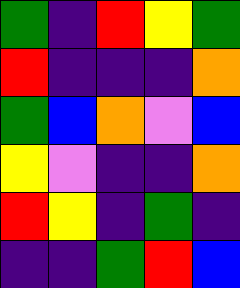[["green", "indigo", "red", "yellow", "green"], ["red", "indigo", "indigo", "indigo", "orange"], ["green", "blue", "orange", "violet", "blue"], ["yellow", "violet", "indigo", "indigo", "orange"], ["red", "yellow", "indigo", "green", "indigo"], ["indigo", "indigo", "green", "red", "blue"]]